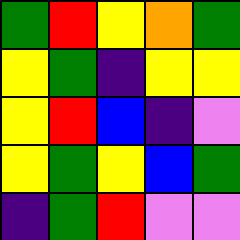[["green", "red", "yellow", "orange", "green"], ["yellow", "green", "indigo", "yellow", "yellow"], ["yellow", "red", "blue", "indigo", "violet"], ["yellow", "green", "yellow", "blue", "green"], ["indigo", "green", "red", "violet", "violet"]]